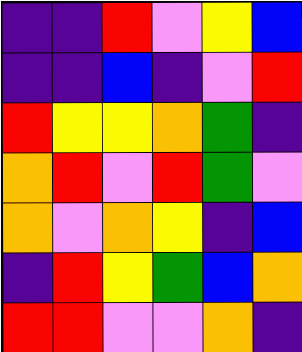[["indigo", "indigo", "red", "violet", "yellow", "blue"], ["indigo", "indigo", "blue", "indigo", "violet", "red"], ["red", "yellow", "yellow", "orange", "green", "indigo"], ["orange", "red", "violet", "red", "green", "violet"], ["orange", "violet", "orange", "yellow", "indigo", "blue"], ["indigo", "red", "yellow", "green", "blue", "orange"], ["red", "red", "violet", "violet", "orange", "indigo"]]